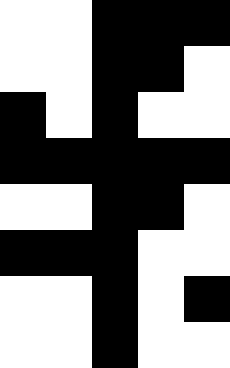[["white", "white", "black", "black", "black"], ["white", "white", "black", "black", "white"], ["black", "white", "black", "white", "white"], ["black", "black", "black", "black", "black"], ["white", "white", "black", "black", "white"], ["black", "black", "black", "white", "white"], ["white", "white", "black", "white", "black"], ["white", "white", "black", "white", "white"]]